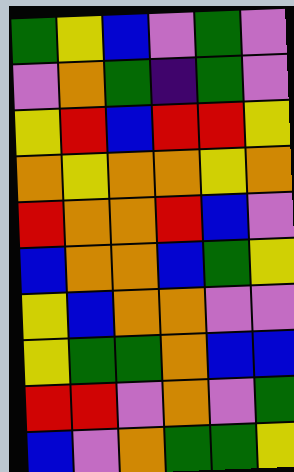[["green", "yellow", "blue", "violet", "green", "violet"], ["violet", "orange", "green", "indigo", "green", "violet"], ["yellow", "red", "blue", "red", "red", "yellow"], ["orange", "yellow", "orange", "orange", "yellow", "orange"], ["red", "orange", "orange", "red", "blue", "violet"], ["blue", "orange", "orange", "blue", "green", "yellow"], ["yellow", "blue", "orange", "orange", "violet", "violet"], ["yellow", "green", "green", "orange", "blue", "blue"], ["red", "red", "violet", "orange", "violet", "green"], ["blue", "violet", "orange", "green", "green", "yellow"]]